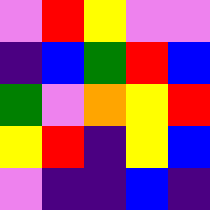[["violet", "red", "yellow", "violet", "violet"], ["indigo", "blue", "green", "red", "blue"], ["green", "violet", "orange", "yellow", "red"], ["yellow", "red", "indigo", "yellow", "blue"], ["violet", "indigo", "indigo", "blue", "indigo"]]